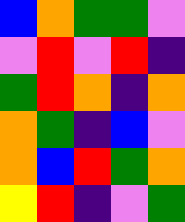[["blue", "orange", "green", "green", "violet"], ["violet", "red", "violet", "red", "indigo"], ["green", "red", "orange", "indigo", "orange"], ["orange", "green", "indigo", "blue", "violet"], ["orange", "blue", "red", "green", "orange"], ["yellow", "red", "indigo", "violet", "green"]]